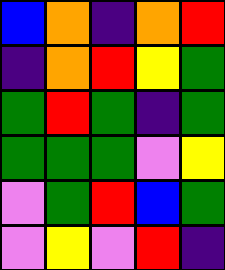[["blue", "orange", "indigo", "orange", "red"], ["indigo", "orange", "red", "yellow", "green"], ["green", "red", "green", "indigo", "green"], ["green", "green", "green", "violet", "yellow"], ["violet", "green", "red", "blue", "green"], ["violet", "yellow", "violet", "red", "indigo"]]